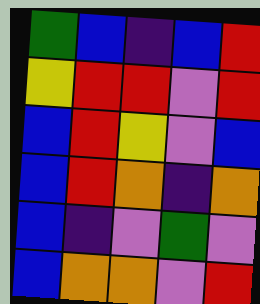[["green", "blue", "indigo", "blue", "red"], ["yellow", "red", "red", "violet", "red"], ["blue", "red", "yellow", "violet", "blue"], ["blue", "red", "orange", "indigo", "orange"], ["blue", "indigo", "violet", "green", "violet"], ["blue", "orange", "orange", "violet", "red"]]